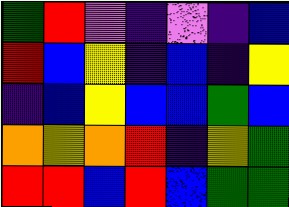[["green", "red", "violet", "indigo", "violet", "indigo", "blue"], ["red", "blue", "yellow", "indigo", "blue", "indigo", "yellow"], ["indigo", "blue", "yellow", "blue", "blue", "green", "blue"], ["orange", "yellow", "orange", "red", "indigo", "yellow", "green"], ["red", "red", "blue", "red", "blue", "green", "green"]]